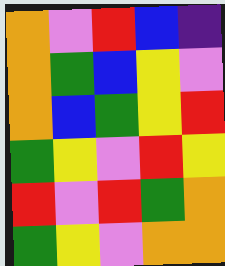[["orange", "violet", "red", "blue", "indigo"], ["orange", "green", "blue", "yellow", "violet"], ["orange", "blue", "green", "yellow", "red"], ["green", "yellow", "violet", "red", "yellow"], ["red", "violet", "red", "green", "orange"], ["green", "yellow", "violet", "orange", "orange"]]